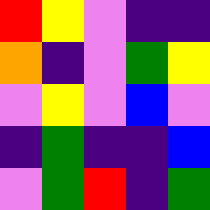[["red", "yellow", "violet", "indigo", "indigo"], ["orange", "indigo", "violet", "green", "yellow"], ["violet", "yellow", "violet", "blue", "violet"], ["indigo", "green", "indigo", "indigo", "blue"], ["violet", "green", "red", "indigo", "green"]]